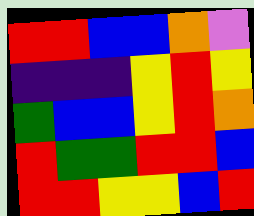[["red", "red", "blue", "blue", "orange", "violet"], ["indigo", "indigo", "indigo", "yellow", "red", "yellow"], ["green", "blue", "blue", "yellow", "red", "orange"], ["red", "green", "green", "red", "red", "blue"], ["red", "red", "yellow", "yellow", "blue", "red"]]